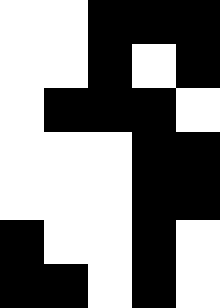[["white", "white", "black", "black", "black"], ["white", "white", "black", "white", "black"], ["white", "black", "black", "black", "white"], ["white", "white", "white", "black", "black"], ["white", "white", "white", "black", "black"], ["black", "white", "white", "black", "white"], ["black", "black", "white", "black", "white"]]